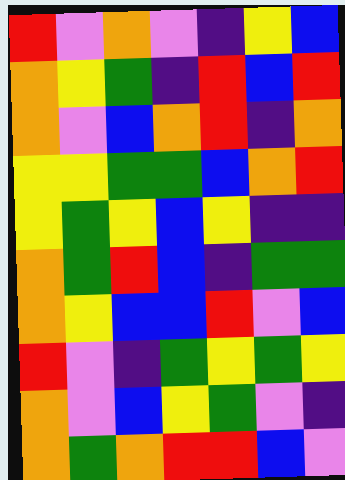[["red", "violet", "orange", "violet", "indigo", "yellow", "blue"], ["orange", "yellow", "green", "indigo", "red", "blue", "red"], ["orange", "violet", "blue", "orange", "red", "indigo", "orange"], ["yellow", "yellow", "green", "green", "blue", "orange", "red"], ["yellow", "green", "yellow", "blue", "yellow", "indigo", "indigo"], ["orange", "green", "red", "blue", "indigo", "green", "green"], ["orange", "yellow", "blue", "blue", "red", "violet", "blue"], ["red", "violet", "indigo", "green", "yellow", "green", "yellow"], ["orange", "violet", "blue", "yellow", "green", "violet", "indigo"], ["orange", "green", "orange", "red", "red", "blue", "violet"]]